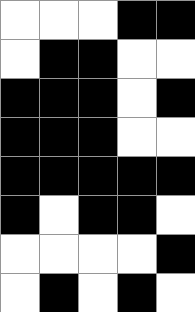[["white", "white", "white", "black", "black"], ["white", "black", "black", "white", "white"], ["black", "black", "black", "white", "black"], ["black", "black", "black", "white", "white"], ["black", "black", "black", "black", "black"], ["black", "white", "black", "black", "white"], ["white", "white", "white", "white", "black"], ["white", "black", "white", "black", "white"]]